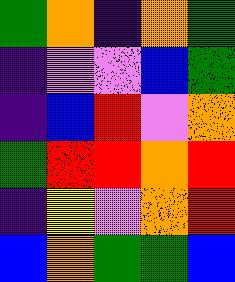[["green", "orange", "indigo", "orange", "green"], ["indigo", "violet", "violet", "blue", "green"], ["indigo", "blue", "red", "violet", "orange"], ["green", "red", "red", "orange", "red"], ["indigo", "yellow", "violet", "orange", "red"], ["blue", "orange", "green", "green", "blue"]]